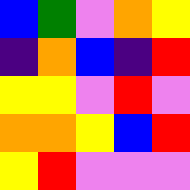[["blue", "green", "violet", "orange", "yellow"], ["indigo", "orange", "blue", "indigo", "red"], ["yellow", "yellow", "violet", "red", "violet"], ["orange", "orange", "yellow", "blue", "red"], ["yellow", "red", "violet", "violet", "violet"]]